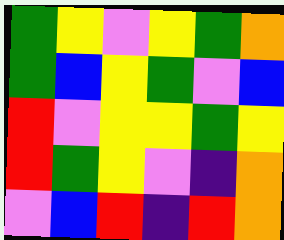[["green", "yellow", "violet", "yellow", "green", "orange"], ["green", "blue", "yellow", "green", "violet", "blue"], ["red", "violet", "yellow", "yellow", "green", "yellow"], ["red", "green", "yellow", "violet", "indigo", "orange"], ["violet", "blue", "red", "indigo", "red", "orange"]]